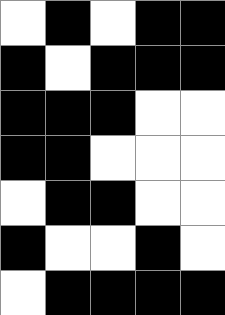[["white", "black", "white", "black", "black"], ["black", "white", "black", "black", "black"], ["black", "black", "black", "white", "white"], ["black", "black", "white", "white", "white"], ["white", "black", "black", "white", "white"], ["black", "white", "white", "black", "white"], ["white", "black", "black", "black", "black"]]